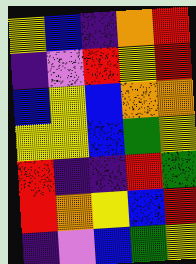[["yellow", "blue", "indigo", "orange", "red"], ["indigo", "violet", "red", "yellow", "red"], ["blue", "yellow", "blue", "orange", "orange"], ["yellow", "yellow", "blue", "green", "yellow"], ["red", "indigo", "indigo", "red", "green"], ["red", "orange", "yellow", "blue", "red"], ["indigo", "violet", "blue", "green", "yellow"]]